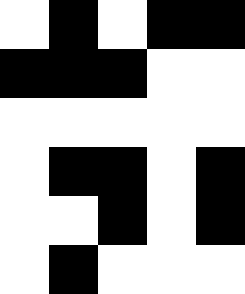[["white", "black", "white", "black", "black"], ["black", "black", "black", "white", "white"], ["white", "white", "white", "white", "white"], ["white", "black", "black", "white", "black"], ["white", "white", "black", "white", "black"], ["white", "black", "white", "white", "white"]]